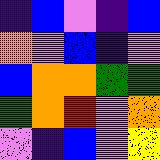[["indigo", "blue", "violet", "indigo", "blue"], ["orange", "violet", "blue", "indigo", "violet"], ["blue", "orange", "orange", "green", "green"], ["green", "orange", "red", "violet", "orange"], ["violet", "indigo", "blue", "violet", "yellow"]]